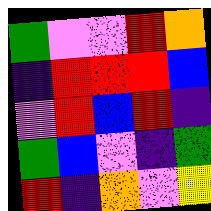[["green", "violet", "violet", "red", "orange"], ["indigo", "red", "red", "red", "blue"], ["violet", "red", "blue", "red", "indigo"], ["green", "blue", "violet", "indigo", "green"], ["red", "indigo", "orange", "violet", "yellow"]]